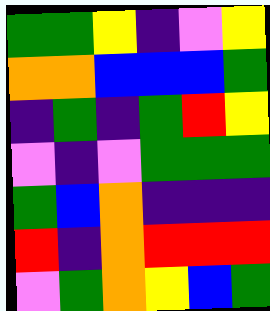[["green", "green", "yellow", "indigo", "violet", "yellow"], ["orange", "orange", "blue", "blue", "blue", "green"], ["indigo", "green", "indigo", "green", "red", "yellow"], ["violet", "indigo", "violet", "green", "green", "green"], ["green", "blue", "orange", "indigo", "indigo", "indigo"], ["red", "indigo", "orange", "red", "red", "red"], ["violet", "green", "orange", "yellow", "blue", "green"]]